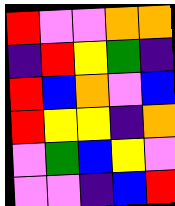[["red", "violet", "violet", "orange", "orange"], ["indigo", "red", "yellow", "green", "indigo"], ["red", "blue", "orange", "violet", "blue"], ["red", "yellow", "yellow", "indigo", "orange"], ["violet", "green", "blue", "yellow", "violet"], ["violet", "violet", "indigo", "blue", "red"]]